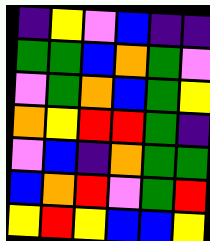[["indigo", "yellow", "violet", "blue", "indigo", "indigo"], ["green", "green", "blue", "orange", "green", "violet"], ["violet", "green", "orange", "blue", "green", "yellow"], ["orange", "yellow", "red", "red", "green", "indigo"], ["violet", "blue", "indigo", "orange", "green", "green"], ["blue", "orange", "red", "violet", "green", "red"], ["yellow", "red", "yellow", "blue", "blue", "yellow"]]